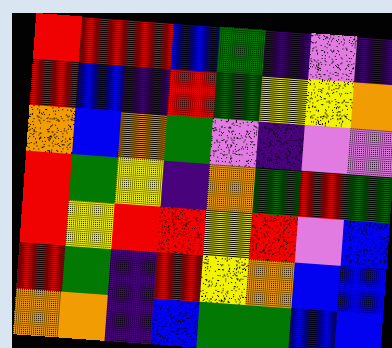[["red", "red", "red", "blue", "green", "indigo", "violet", "indigo"], ["red", "blue", "indigo", "red", "green", "yellow", "yellow", "orange"], ["orange", "blue", "orange", "green", "violet", "indigo", "violet", "violet"], ["red", "green", "yellow", "indigo", "orange", "green", "red", "green"], ["red", "yellow", "red", "red", "yellow", "red", "violet", "blue"], ["red", "green", "indigo", "red", "yellow", "orange", "blue", "blue"], ["orange", "orange", "indigo", "blue", "green", "green", "blue", "blue"]]